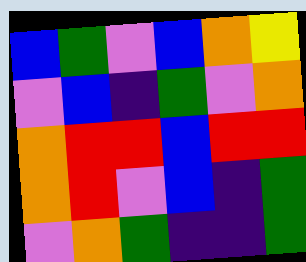[["blue", "green", "violet", "blue", "orange", "yellow"], ["violet", "blue", "indigo", "green", "violet", "orange"], ["orange", "red", "red", "blue", "red", "red"], ["orange", "red", "violet", "blue", "indigo", "green"], ["violet", "orange", "green", "indigo", "indigo", "green"]]